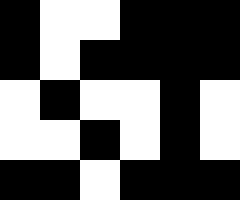[["black", "white", "white", "black", "black", "black"], ["black", "white", "black", "black", "black", "black"], ["white", "black", "white", "white", "black", "white"], ["white", "white", "black", "white", "black", "white"], ["black", "black", "white", "black", "black", "black"]]